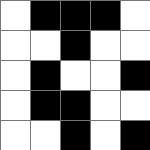[["white", "black", "black", "black", "white"], ["white", "white", "black", "white", "white"], ["white", "black", "white", "white", "black"], ["white", "black", "black", "white", "white"], ["white", "white", "black", "white", "black"]]